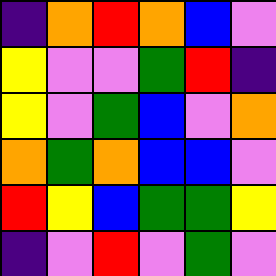[["indigo", "orange", "red", "orange", "blue", "violet"], ["yellow", "violet", "violet", "green", "red", "indigo"], ["yellow", "violet", "green", "blue", "violet", "orange"], ["orange", "green", "orange", "blue", "blue", "violet"], ["red", "yellow", "blue", "green", "green", "yellow"], ["indigo", "violet", "red", "violet", "green", "violet"]]